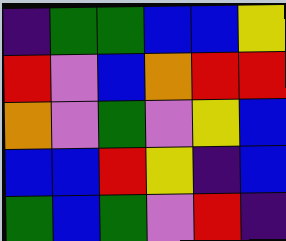[["indigo", "green", "green", "blue", "blue", "yellow"], ["red", "violet", "blue", "orange", "red", "red"], ["orange", "violet", "green", "violet", "yellow", "blue"], ["blue", "blue", "red", "yellow", "indigo", "blue"], ["green", "blue", "green", "violet", "red", "indigo"]]